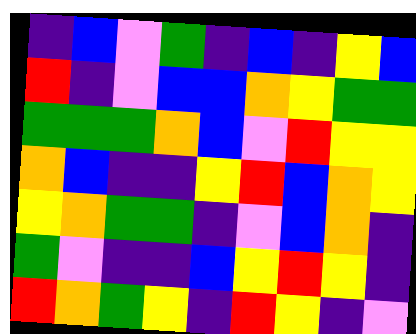[["indigo", "blue", "violet", "green", "indigo", "blue", "indigo", "yellow", "blue"], ["red", "indigo", "violet", "blue", "blue", "orange", "yellow", "green", "green"], ["green", "green", "green", "orange", "blue", "violet", "red", "yellow", "yellow"], ["orange", "blue", "indigo", "indigo", "yellow", "red", "blue", "orange", "yellow"], ["yellow", "orange", "green", "green", "indigo", "violet", "blue", "orange", "indigo"], ["green", "violet", "indigo", "indigo", "blue", "yellow", "red", "yellow", "indigo"], ["red", "orange", "green", "yellow", "indigo", "red", "yellow", "indigo", "violet"]]